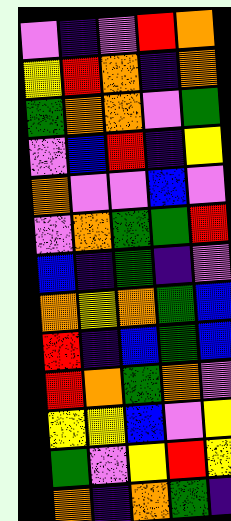[["violet", "indigo", "violet", "red", "orange"], ["yellow", "red", "orange", "indigo", "orange"], ["green", "orange", "orange", "violet", "green"], ["violet", "blue", "red", "indigo", "yellow"], ["orange", "violet", "violet", "blue", "violet"], ["violet", "orange", "green", "green", "red"], ["blue", "indigo", "green", "indigo", "violet"], ["orange", "yellow", "orange", "green", "blue"], ["red", "indigo", "blue", "green", "blue"], ["red", "orange", "green", "orange", "violet"], ["yellow", "yellow", "blue", "violet", "yellow"], ["green", "violet", "yellow", "red", "yellow"], ["orange", "indigo", "orange", "green", "indigo"]]